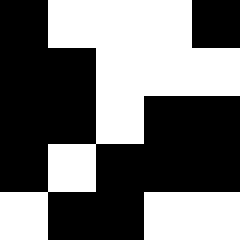[["black", "white", "white", "white", "black"], ["black", "black", "white", "white", "white"], ["black", "black", "white", "black", "black"], ["black", "white", "black", "black", "black"], ["white", "black", "black", "white", "white"]]